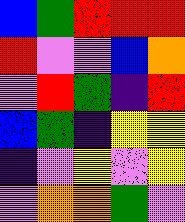[["blue", "green", "red", "red", "red"], ["red", "violet", "violet", "blue", "orange"], ["violet", "red", "green", "indigo", "red"], ["blue", "green", "indigo", "yellow", "yellow"], ["indigo", "violet", "yellow", "violet", "yellow"], ["violet", "orange", "orange", "green", "violet"]]